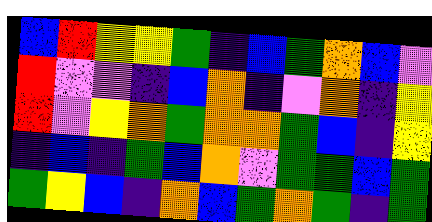[["blue", "red", "yellow", "yellow", "green", "indigo", "blue", "green", "orange", "blue", "violet"], ["red", "violet", "violet", "indigo", "blue", "orange", "indigo", "violet", "orange", "indigo", "yellow"], ["red", "violet", "yellow", "orange", "green", "orange", "orange", "green", "blue", "indigo", "yellow"], ["indigo", "blue", "indigo", "green", "blue", "orange", "violet", "green", "green", "blue", "green"], ["green", "yellow", "blue", "indigo", "orange", "blue", "green", "orange", "green", "indigo", "green"]]